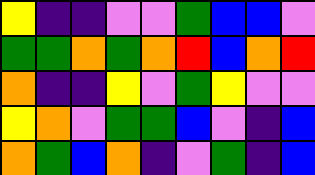[["yellow", "indigo", "indigo", "violet", "violet", "green", "blue", "blue", "violet"], ["green", "green", "orange", "green", "orange", "red", "blue", "orange", "red"], ["orange", "indigo", "indigo", "yellow", "violet", "green", "yellow", "violet", "violet"], ["yellow", "orange", "violet", "green", "green", "blue", "violet", "indigo", "blue"], ["orange", "green", "blue", "orange", "indigo", "violet", "green", "indigo", "blue"]]